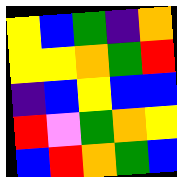[["yellow", "blue", "green", "indigo", "orange"], ["yellow", "yellow", "orange", "green", "red"], ["indigo", "blue", "yellow", "blue", "blue"], ["red", "violet", "green", "orange", "yellow"], ["blue", "red", "orange", "green", "blue"]]